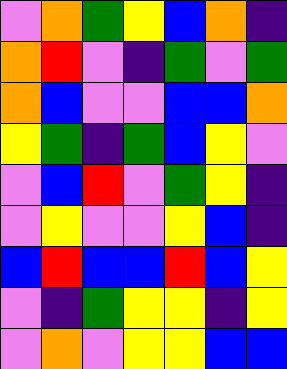[["violet", "orange", "green", "yellow", "blue", "orange", "indigo"], ["orange", "red", "violet", "indigo", "green", "violet", "green"], ["orange", "blue", "violet", "violet", "blue", "blue", "orange"], ["yellow", "green", "indigo", "green", "blue", "yellow", "violet"], ["violet", "blue", "red", "violet", "green", "yellow", "indigo"], ["violet", "yellow", "violet", "violet", "yellow", "blue", "indigo"], ["blue", "red", "blue", "blue", "red", "blue", "yellow"], ["violet", "indigo", "green", "yellow", "yellow", "indigo", "yellow"], ["violet", "orange", "violet", "yellow", "yellow", "blue", "blue"]]